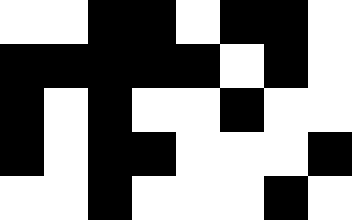[["white", "white", "black", "black", "white", "black", "black", "white"], ["black", "black", "black", "black", "black", "white", "black", "white"], ["black", "white", "black", "white", "white", "black", "white", "white"], ["black", "white", "black", "black", "white", "white", "white", "black"], ["white", "white", "black", "white", "white", "white", "black", "white"]]